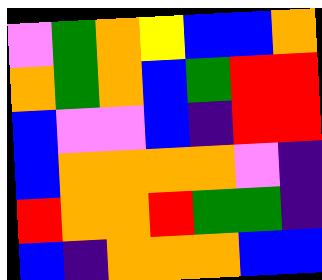[["violet", "green", "orange", "yellow", "blue", "blue", "orange"], ["orange", "green", "orange", "blue", "green", "red", "red"], ["blue", "violet", "violet", "blue", "indigo", "red", "red"], ["blue", "orange", "orange", "orange", "orange", "violet", "indigo"], ["red", "orange", "orange", "red", "green", "green", "indigo"], ["blue", "indigo", "orange", "orange", "orange", "blue", "blue"]]